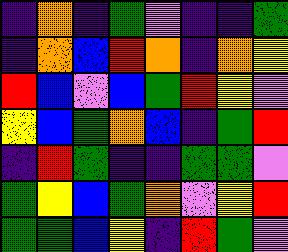[["indigo", "orange", "indigo", "green", "violet", "indigo", "indigo", "green"], ["indigo", "orange", "blue", "red", "orange", "indigo", "orange", "yellow"], ["red", "blue", "violet", "blue", "green", "red", "yellow", "violet"], ["yellow", "blue", "green", "orange", "blue", "indigo", "green", "red"], ["indigo", "red", "green", "indigo", "indigo", "green", "green", "violet"], ["green", "yellow", "blue", "green", "orange", "violet", "yellow", "red"], ["green", "green", "blue", "yellow", "indigo", "red", "green", "violet"]]